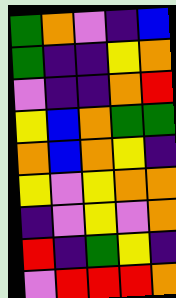[["green", "orange", "violet", "indigo", "blue"], ["green", "indigo", "indigo", "yellow", "orange"], ["violet", "indigo", "indigo", "orange", "red"], ["yellow", "blue", "orange", "green", "green"], ["orange", "blue", "orange", "yellow", "indigo"], ["yellow", "violet", "yellow", "orange", "orange"], ["indigo", "violet", "yellow", "violet", "orange"], ["red", "indigo", "green", "yellow", "indigo"], ["violet", "red", "red", "red", "orange"]]